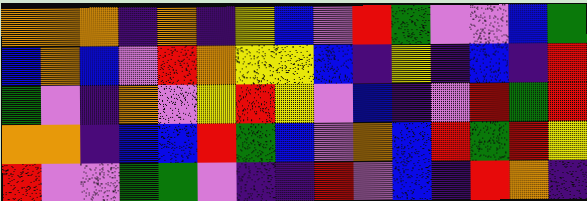[["orange", "orange", "orange", "indigo", "orange", "indigo", "yellow", "blue", "violet", "red", "green", "violet", "violet", "blue", "green"], ["blue", "orange", "blue", "violet", "red", "orange", "yellow", "yellow", "blue", "indigo", "yellow", "indigo", "blue", "indigo", "red"], ["green", "violet", "indigo", "orange", "violet", "yellow", "red", "yellow", "violet", "blue", "indigo", "violet", "red", "green", "red"], ["orange", "orange", "indigo", "blue", "blue", "red", "green", "blue", "violet", "orange", "blue", "red", "green", "red", "yellow"], ["red", "violet", "violet", "green", "green", "violet", "indigo", "indigo", "red", "violet", "blue", "indigo", "red", "orange", "indigo"]]